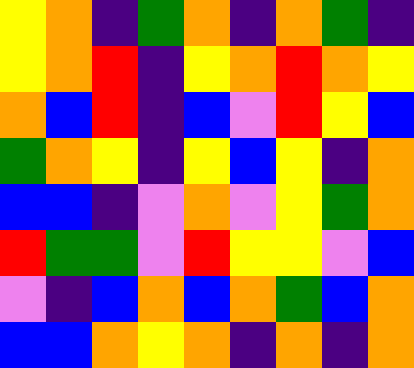[["yellow", "orange", "indigo", "green", "orange", "indigo", "orange", "green", "indigo"], ["yellow", "orange", "red", "indigo", "yellow", "orange", "red", "orange", "yellow"], ["orange", "blue", "red", "indigo", "blue", "violet", "red", "yellow", "blue"], ["green", "orange", "yellow", "indigo", "yellow", "blue", "yellow", "indigo", "orange"], ["blue", "blue", "indigo", "violet", "orange", "violet", "yellow", "green", "orange"], ["red", "green", "green", "violet", "red", "yellow", "yellow", "violet", "blue"], ["violet", "indigo", "blue", "orange", "blue", "orange", "green", "blue", "orange"], ["blue", "blue", "orange", "yellow", "orange", "indigo", "orange", "indigo", "orange"]]